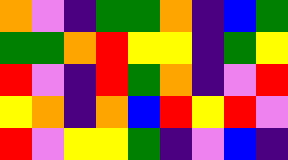[["orange", "violet", "indigo", "green", "green", "orange", "indigo", "blue", "green"], ["green", "green", "orange", "red", "yellow", "yellow", "indigo", "green", "yellow"], ["red", "violet", "indigo", "red", "green", "orange", "indigo", "violet", "red"], ["yellow", "orange", "indigo", "orange", "blue", "red", "yellow", "red", "violet"], ["red", "violet", "yellow", "yellow", "green", "indigo", "violet", "blue", "indigo"]]